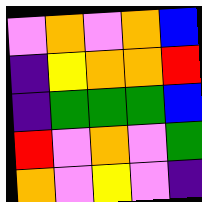[["violet", "orange", "violet", "orange", "blue"], ["indigo", "yellow", "orange", "orange", "red"], ["indigo", "green", "green", "green", "blue"], ["red", "violet", "orange", "violet", "green"], ["orange", "violet", "yellow", "violet", "indigo"]]